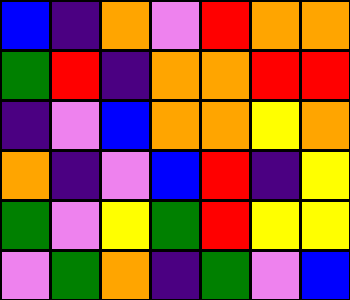[["blue", "indigo", "orange", "violet", "red", "orange", "orange"], ["green", "red", "indigo", "orange", "orange", "red", "red"], ["indigo", "violet", "blue", "orange", "orange", "yellow", "orange"], ["orange", "indigo", "violet", "blue", "red", "indigo", "yellow"], ["green", "violet", "yellow", "green", "red", "yellow", "yellow"], ["violet", "green", "orange", "indigo", "green", "violet", "blue"]]